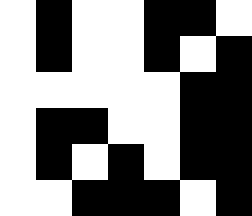[["white", "black", "white", "white", "black", "black", "white"], ["white", "black", "white", "white", "black", "white", "black"], ["white", "white", "white", "white", "white", "black", "black"], ["white", "black", "black", "white", "white", "black", "black"], ["white", "black", "white", "black", "white", "black", "black"], ["white", "white", "black", "black", "black", "white", "black"]]